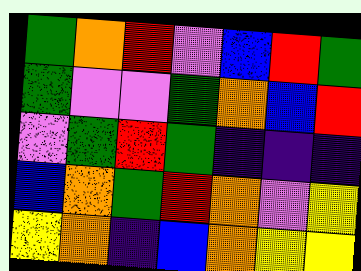[["green", "orange", "red", "violet", "blue", "red", "green"], ["green", "violet", "violet", "green", "orange", "blue", "red"], ["violet", "green", "red", "green", "indigo", "indigo", "indigo"], ["blue", "orange", "green", "red", "orange", "violet", "yellow"], ["yellow", "orange", "indigo", "blue", "orange", "yellow", "yellow"]]